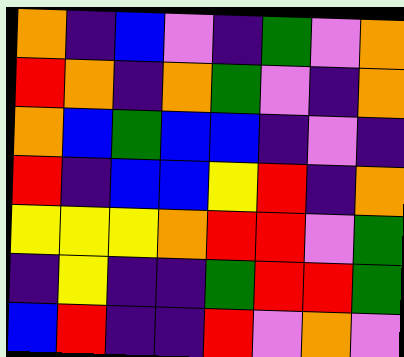[["orange", "indigo", "blue", "violet", "indigo", "green", "violet", "orange"], ["red", "orange", "indigo", "orange", "green", "violet", "indigo", "orange"], ["orange", "blue", "green", "blue", "blue", "indigo", "violet", "indigo"], ["red", "indigo", "blue", "blue", "yellow", "red", "indigo", "orange"], ["yellow", "yellow", "yellow", "orange", "red", "red", "violet", "green"], ["indigo", "yellow", "indigo", "indigo", "green", "red", "red", "green"], ["blue", "red", "indigo", "indigo", "red", "violet", "orange", "violet"]]